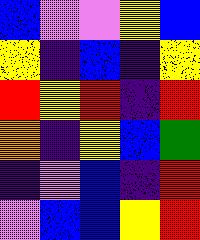[["blue", "violet", "violet", "yellow", "blue"], ["yellow", "indigo", "blue", "indigo", "yellow"], ["red", "yellow", "red", "indigo", "red"], ["orange", "indigo", "yellow", "blue", "green"], ["indigo", "violet", "blue", "indigo", "red"], ["violet", "blue", "blue", "yellow", "red"]]